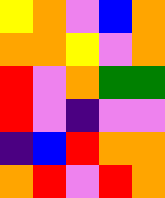[["yellow", "orange", "violet", "blue", "orange"], ["orange", "orange", "yellow", "violet", "orange"], ["red", "violet", "orange", "green", "green"], ["red", "violet", "indigo", "violet", "violet"], ["indigo", "blue", "red", "orange", "orange"], ["orange", "red", "violet", "red", "orange"]]